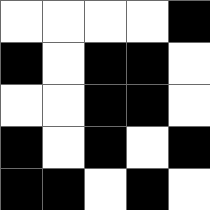[["white", "white", "white", "white", "black"], ["black", "white", "black", "black", "white"], ["white", "white", "black", "black", "white"], ["black", "white", "black", "white", "black"], ["black", "black", "white", "black", "white"]]